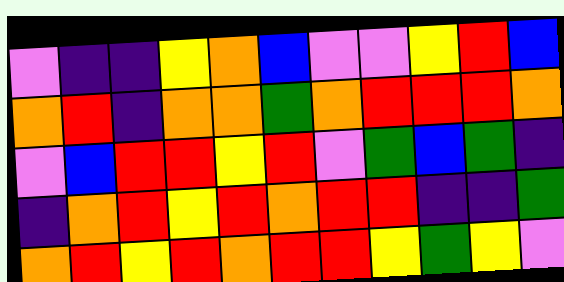[["violet", "indigo", "indigo", "yellow", "orange", "blue", "violet", "violet", "yellow", "red", "blue"], ["orange", "red", "indigo", "orange", "orange", "green", "orange", "red", "red", "red", "orange"], ["violet", "blue", "red", "red", "yellow", "red", "violet", "green", "blue", "green", "indigo"], ["indigo", "orange", "red", "yellow", "red", "orange", "red", "red", "indigo", "indigo", "green"], ["orange", "red", "yellow", "red", "orange", "red", "red", "yellow", "green", "yellow", "violet"]]